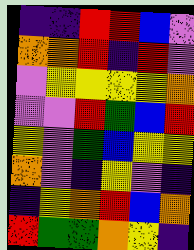[["indigo", "indigo", "red", "red", "blue", "violet"], ["orange", "orange", "red", "indigo", "red", "violet"], ["violet", "yellow", "yellow", "yellow", "yellow", "orange"], ["violet", "violet", "red", "green", "blue", "red"], ["yellow", "violet", "green", "blue", "yellow", "yellow"], ["orange", "violet", "indigo", "yellow", "violet", "indigo"], ["indigo", "yellow", "orange", "red", "blue", "orange"], ["red", "green", "green", "orange", "yellow", "indigo"]]